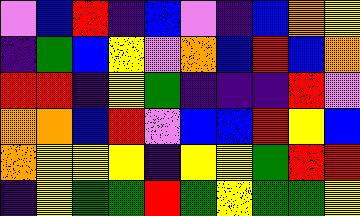[["violet", "blue", "red", "indigo", "blue", "violet", "indigo", "blue", "orange", "yellow"], ["indigo", "green", "blue", "yellow", "violet", "orange", "blue", "red", "blue", "orange"], ["red", "red", "indigo", "yellow", "green", "indigo", "indigo", "indigo", "red", "violet"], ["orange", "orange", "blue", "red", "violet", "blue", "blue", "red", "yellow", "blue"], ["orange", "yellow", "yellow", "yellow", "indigo", "yellow", "yellow", "green", "red", "red"], ["indigo", "yellow", "green", "green", "red", "green", "yellow", "green", "green", "yellow"]]